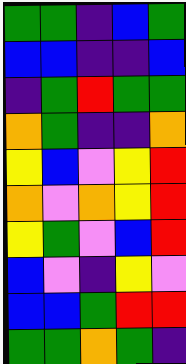[["green", "green", "indigo", "blue", "green"], ["blue", "blue", "indigo", "indigo", "blue"], ["indigo", "green", "red", "green", "green"], ["orange", "green", "indigo", "indigo", "orange"], ["yellow", "blue", "violet", "yellow", "red"], ["orange", "violet", "orange", "yellow", "red"], ["yellow", "green", "violet", "blue", "red"], ["blue", "violet", "indigo", "yellow", "violet"], ["blue", "blue", "green", "red", "red"], ["green", "green", "orange", "green", "indigo"]]